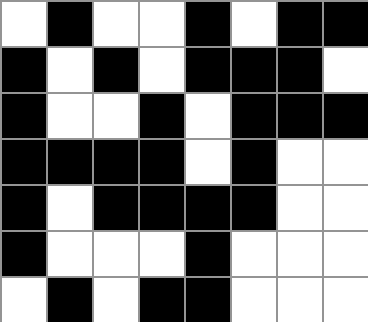[["white", "black", "white", "white", "black", "white", "black", "black"], ["black", "white", "black", "white", "black", "black", "black", "white"], ["black", "white", "white", "black", "white", "black", "black", "black"], ["black", "black", "black", "black", "white", "black", "white", "white"], ["black", "white", "black", "black", "black", "black", "white", "white"], ["black", "white", "white", "white", "black", "white", "white", "white"], ["white", "black", "white", "black", "black", "white", "white", "white"]]